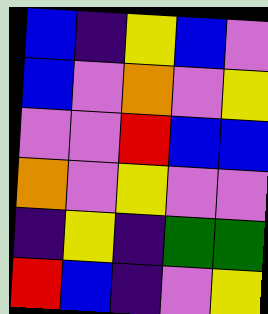[["blue", "indigo", "yellow", "blue", "violet"], ["blue", "violet", "orange", "violet", "yellow"], ["violet", "violet", "red", "blue", "blue"], ["orange", "violet", "yellow", "violet", "violet"], ["indigo", "yellow", "indigo", "green", "green"], ["red", "blue", "indigo", "violet", "yellow"]]